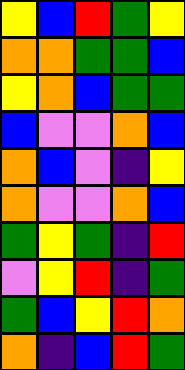[["yellow", "blue", "red", "green", "yellow"], ["orange", "orange", "green", "green", "blue"], ["yellow", "orange", "blue", "green", "green"], ["blue", "violet", "violet", "orange", "blue"], ["orange", "blue", "violet", "indigo", "yellow"], ["orange", "violet", "violet", "orange", "blue"], ["green", "yellow", "green", "indigo", "red"], ["violet", "yellow", "red", "indigo", "green"], ["green", "blue", "yellow", "red", "orange"], ["orange", "indigo", "blue", "red", "green"]]